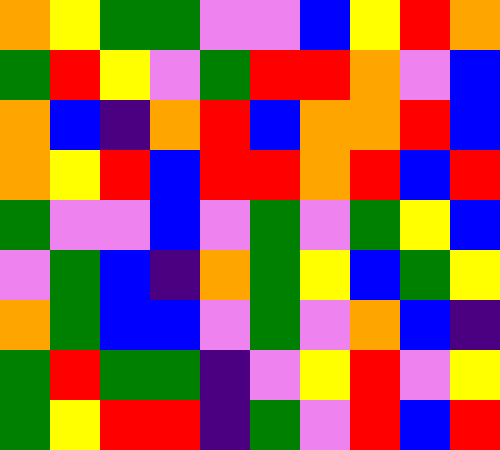[["orange", "yellow", "green", "green", "violet", "violet", "blue", "yellow", "red", "orange"], ["green", "red", "yellow", "violet", "green", "red", "red", "orange", "violet", "blue"], ["orange", "blue", "indigo", "orange", "red", "blue", "orange", "orange", "red", "blue"], ["orange", "yellow", "red", "blue", "red", "red", "orange", "red", "blue", "red"], ["green", "violet", "violet", "blue", "violet", "green", "violet", "green", "yellow", "blue"], ["violet", "green", "blue", "indigo", "orange", "green", "yellow", "blue", "green", "yellow"], ["orange", "green", "blue", "blue", "violet", "green", "violet", "orange", "blue", "indigo"], ["green", "red", "green", "green", "indigo", "violet", "yellow", "red", "violet", "yellow"], ["green", "yellow", "red", "red", "indigo", "green", "violet", "red", "blue", "red"]]